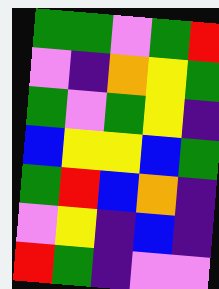[["green", "green", "violet", "green", "red"], ["violet", "indigo", "orange", "yellow", "green"], ["green", "violet", "green", "yellow", "indigo"], ["blue", "yellow", "yellow", "blue", "green"], ["green", "red", "blue", "orange", "indigo"], ["violet", "yellow", "indigo", "blue", "indigo"], ["red", "green", "indigo", "violet", "violet"]]